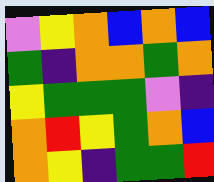[["violet", "yellow", "orange", "blue", "orange", "blue"], ["green", "indigo", "orange", "orange", "green", "orange"], ["yellow", "green", "green", "green", "violet", "indigo"], ["orange", "red", "yellow", "green", "orange", "blue"], ["orange", "yellow", "indigo", "green", "green", "red"]]